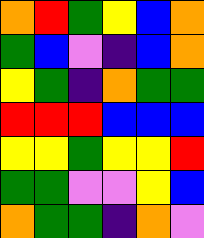[["orange", "red", "green", "yellow", "blue", "orange"], ["green", "blue", "violet", "indigo", "blue", "orange"], ["yellow", "green", "indigo", "orange", "green", "green"], ["red", "red", "red", "blue", "blue", "blue"], ["yellow", "yellow", "green", "yellow", "yellow", "red"], ["green", "green", "violet", "violet", "yellow", "blue"], ["orange", "green", "green", "indigo", "orange", "violet"]]